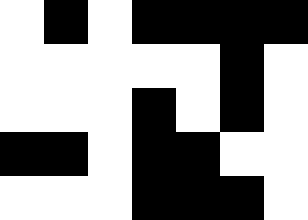[["white", "black", "white", "black", "black", "black", "black"], ["white", "white", "white", "white", "white", "black", "white"], ["white", "white", "white", "black", "white", "black", "white"], ["black", "black", "white", "black", "black", "white", "white"], ["white", "white", "white", "black", "black", "black", "white"]]